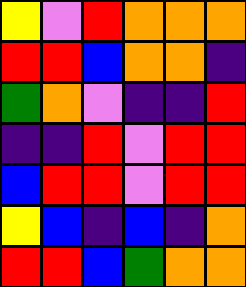[["yellow", "violet", "red", "orange", "orange", "orange"], ["red", "red", "blue", "orange", "orange", "indigo"], ["green", "orange", "violet", "indigo", "indigo", "red"], ["indigo", "indigo", "red", "violet", "red", "red"], ["blue", "red", "red", "violet", "red", "red"], ["yellow", "blue", "indigo", "blue", "indigo", "orange"], ["red", "red", "blue", "green", "orange", "orange"]]